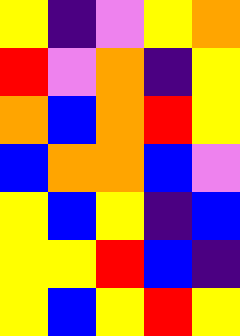[["yellow", "indigo", "violet", "yellow", "orange"], ["red", "violet", "orange", "indigo", "yellow"], ["orange", "blue", "orange", "red", "yellow"], ["blue", "orange", "orange", "blue", "violet"], ["yellow", "blue", "yellow", "indigo", "blue"], ["yellow", "yellow", "red", "blue", "indigo"], ["yellow", "blue", "yellow", "red", "yellow"]]